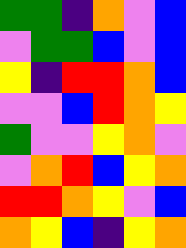[["green", "green", "indigo", "orange", "violet", "blue"], ["violet", "green", "green", "blue", "violet", "blue"], ["yellow", "indigo", "red", "red", "orange", "blue"], ["violet", "violet", "blue", "red", "orange", "yellow"], ["green", "violet", "violet", "yellow", "orange", "violet"], ["violet", "orange", "red", "blue", "yellow", "orange"], ["red", "red", "orange", "yellow", "violet", "blue"], ["orange", "yellow", "blue", "indigo", "yellow", "orange"]]